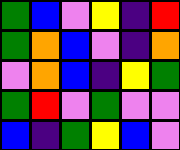[["green", "blue", "violet", "yellow", "indigo", "red"], ["green", "orange", "blue", "violet", "indigo", "orange"], ["violet", "orange", "blue", "indigo", "yellow", "green"], ["green", "red", "violet", "green", "violet", "violet"], ["blue", "indigo", "green", "yellow", "blue", "violet"]]